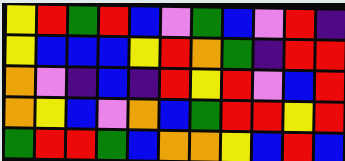[["yellow", "red", "green", "red", "blue", "violet", "green", "blue", "violet", "red", "indigo"], ["yellow", "blue", "blue", "blue", "yellow", "red", "orange", "green", "indigo", "red", "red"], ["orange", "violet", "indigo", "blue", "indigo", "red", "yellow", "red", "violet", "blue", "red"], ["orange", "yellow", "blue", "violet", "orange", "blue", "green", "red", "red", "yellow", "red"], ["green", "red", "red", "green", "blue", "orange", "orange", "yellow", "blue", "red", "blue"]]